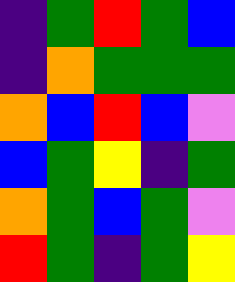[["indigo", "green", "red", "green", "blue"], ["indigo", "orange", "green", "green", "green"], ["orange", "blue", "red", "blue", "violet"], ["blue", "green", "yellow", "indigo", "green"], ["orange", "green", "blue", "green", "violet"], ["red", "green", "indigo", "green", "yellow"]]